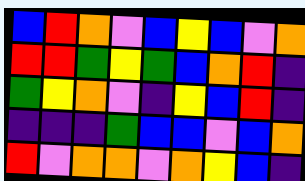[["blue", "red", "orange", "violet", "blue", "yellow", "blue", "violet", "orange"], ["red", "red", "green", "yellow", "green", "blue", "orange", "red", "indigo"], ["green", "yellow", "orange", "violet", "indigo", "yellow", "blue", "red", "indigo"], ["indigo", "indigo", "indigo", "green", "blue", "blue", "violet", "blue", "orange"], ["red", "violet", "orange", "orange", "violet", "orange", "yellow", "blue", "indigo"]]